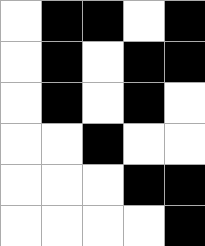[["white", "black", "black", "white", "black"], ["white", "black", "white", "black", "black"], ["white", "black", "white", "black", "white"], ["white", "white", "black", "white", "white"], ["white", "white", "white", "black", "black"], ["white", "white", "white", "white", "black"]]